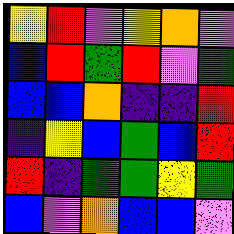[["yellow", "red", "violet", "yellow", "orange", "violet"], ["blue", "red", "green", "red", "violet", "green"], ["blue", "blue", "orange", "indigo", "indigo", "red"], ["indigo", "yellow", "blue", "green", "blue", "red"], ["red", "indigo", "green", "green", "yellow", "green"], ["blue", "violet", "orange", "blue", "blue", "violet"]]